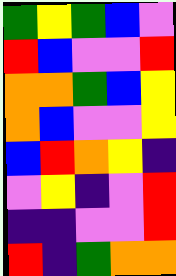[["green", "yellow", "green", "blue", "violet"], ["red", "blue", "violet", "violet", "red"], ["orange", "orange", "green", "blue", "yellow"], ["orange", "blue", "violet", "violet", "yellow"], ["blue", "red", "orange", "yellow", "indigo"], ["violet", "yellow", "indigo", "violet", "red"], ["indigo", "indigo", "violet", "violet", "red"], ["red", "indigo", "green", "orange", "orange"]]